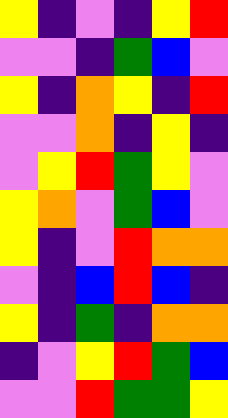[["yellow", "indigo", "violet", "indigo", "yellow", "red"], ["violet", "violet", "indigo", "green", "blue", "violet"], ["yellow", "indigo", "orange", "yellow", "indigo", "red"], ["violet", "violet", "orange", "indigo", "yellow", "indigo"], ["violet", "yellow", "red", "green", "yellow", "violet"], ["yellow", "orange", "violet", "green", "blue", "violet"], ["yellow", "indigo", "violet", "red", "orange", "orange"], ["violet", "indigo", "blue", "red", "blue", "indigo"], ["yellow", "indigo", "green", "indigo", "orange", "orange"], ["indigo", "violet", "yellow", "red", "green", "blue"], ["violet", "violet", "red", "green", "green", "yellow"]]